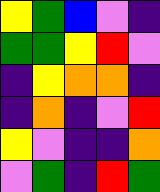[["yellow", "green", "blue", "violet", "indigo"], ["green", "green", "yellow", "red", "violet"], ["indigo", "yellow", "orange", "orange", "indigo"], ["indigo", "orange", "indigo", "violet", "red"], ["yellow", "violet", "indigo", "indigo", "orange"], ["violet", "green", "indigo", "red", "green"]]